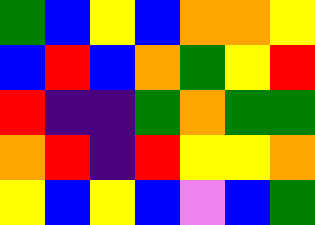[["green", "blue", "yellow", "blue", "orange", "orange", "yellow"], ["blue", "red", "blue", "orange", "green", "yellow", "red"], ["red", "indigo", "indigo", "green", "orange", "green", "green"], ["orange", "red", "indigo", "red", "yellow", "yellow", "orange"], ["yellow", "blue", "yellow", "blue", "violet", "blue", "green"]]